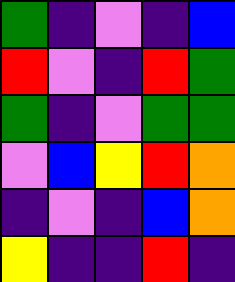[["green", "indigo", "violet", "indigo", "blue"], ["red", "violet", "indigo", "red", "green"], ["green", "indigo", "violet", "green", "green"], ["violet", "blue", "yellow", "red", "orange"], ["indigo", "violet", "indigo", "blue", "orange"], ["yellow", "indigo", "indigo", "red", "indigo"]]